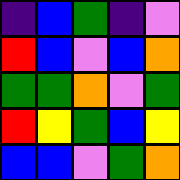[["indigo", "blue", "green", "indigo", "violet"], ["red", "blue", "violet", "blue", "orange"], ["green", "green", "orange", "violet", "green"], ["red", "yellow", "green", "blue", "yellow"], ["blue", "blue", "violet", "green", "orange"]]